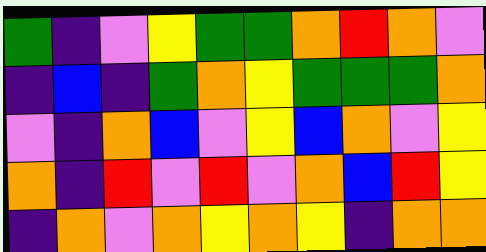[["green", "indigo", "violet", "yellow", "green", "green", "orange", "red", "orange", "violet"], ["indigo", "blue", "indigo", "green", "orange", "yellow", "green", "green", "green", "orange"], ["violet", "indigo", "orange", "blue", "violet", "yellow", "blue", "orange", "violet", "yellow"], ["orange", "indigo", "red", "violet", "red", "violet", "orange", "blue", "red", "yellow"], ["indigo", "orange", "violet", "orange", "yellow", "orange", "yellow", "indigo", "orange", "orange"]]